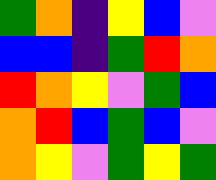[["green", "orange", "indigo", "yellow", "blue", "violet"], ["blue", "blue", "indigo", "green", "red", "orange"], ["red", "orange", "yellow", "violet", "green", "blue"], ["orange", "red", "blue", "green", "blue", "violet"], ["orange", "yellow", "violet", "green", "yellow", "green"]]